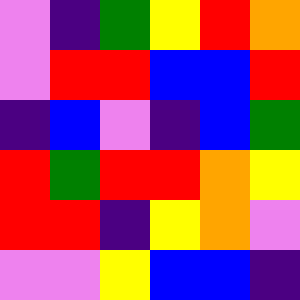[["violet", "indigo", "green", "yellow", "red", "orange"], ["violet", "red", "red", "blue", "blue", "red"], ["indigo", "blue", "violet", "indigo", "blue", "green"], ["red", "green", "red", "red", "orange", "yellow"], ["red", "red", "indigo", "yellow", "orange", "violet"], ["violet", "violet", "yellow", "blue", "blue", "indigo"]]